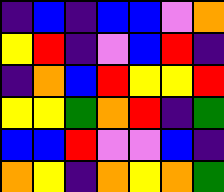[["indigo", "blue", "indigo", "blue", "blue", "violet", "orange"], ["yellow", "red", "indigo", "violet", "blue", "red", "indigo"], ["indigo", "orange", "blue", "red", "yellow", "yellow", "red"], ["yellow", "yellow", "green", "orange", "red", "indigo", "green"], ["blue", "blue", "red", "violet", "violet", "blue", "indigo"], ["orange", "yellow", "indigo", "orange", "yellow", "orange", "green"]]